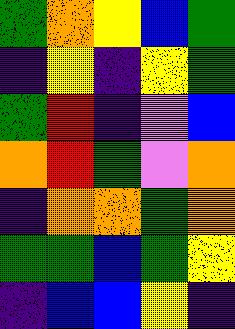[["green", "orange", "yellow", "blue", "green"], ["indigo", "yellow", "indigo", "yellow", "green"], ["green", "red", "indigo", "violet", "blue"], ["orange", "red", "green", "violet", "orange"], ["indigo", "orange", "orange", "green", "orange"], ["green", "green", "blue", "green", "yellow"], ["indigo", "blue", "blue", "yellow", "indigo"]]